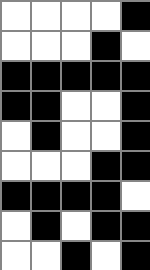[["white", "white", "white", "white", "black"], ["white", "white", "white", "black", "white"], ["black", "black", "black", "black", "black"], ["black", "black", "white", "white", "black"], ["white", "black", "white", "white", "black"], ["white", "white", "white", "black", "black"], ["black", "black", "black", "black", "white"], ["white", "black", "white", "black", "black"], ["white", "white", "black", "white", "black"]]